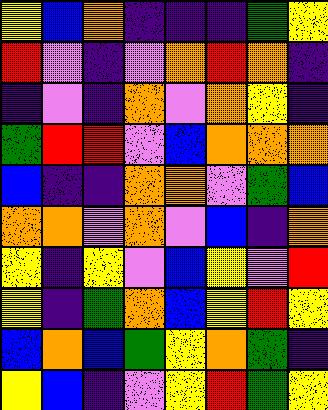[["yellow", "blue", "orange", "indigo", "indigo", "indigo", "green", "yellow"], ["red", "violet", "indigo", "violet", "orange", "red", "orange", "indigo"], ["indigo", "violet", "indigo", "orange", "violet", "orange", "yellow", "indigo"], ["green", "red", "red", "violet", "blue", "orange", "orange", "orange"], ["blue", "indigo", "indigo", "orange", "orange", "violet", "green", "blue"], ["orange", "orange", "violet", "orange", "violet", "blue", "indigo", "orange"], ["yellow", "indigo", "yellow", "violet", "blue", "yellow", "violet", "red"], ["yellow", "indigo", "green", "orange", "blue", "yellow", "red", "yellow"], ["blue", "orange", "blue", "green", "yellow", "orange", "green", "indigo"], ["yellow", "blue", "indigo", "violet", "yellow", "red", "green", "yellow"]]